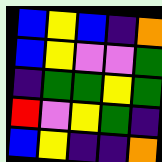[["blue", "yellow", "blue", "indigo", "orange"], ["blue", "yellow", "violet", "violet", "green"], ["indigo", "green", "green", "yellow", "green"], ["red", "violet", "yellow", "green", "indigo"], ["blue", "yellow", "indigo", "indigo", "orange"]]